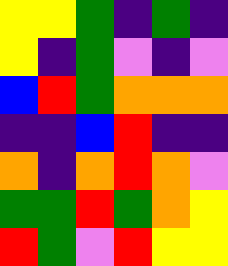[["yellow", "yellow", "green", "indigo", "green", "indigo"], ["yellow", "indigo", "green", "violet", "indigo", "violet"], ["blue", "red", "green", "orange", "orange", "orange"], ["indigo", "indigo", "blue", "red", "indigo", "indigo"], ["orange", "indigo", "orange", "red", "orange", "violet"], ["green", "green", "red", "green", "orange", "yellow"], ["red", "green", "violet", "red", "yellow", "yellow"]]